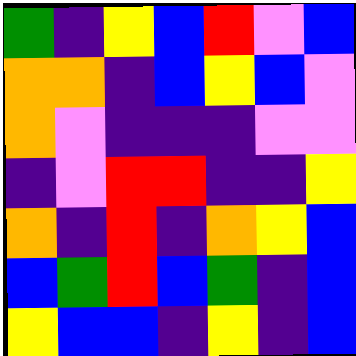[["green", "indigo", "yellow", "blue", "red", "violet", "blue"], ["orange", "orange", "indigo", "blue", "yellow", "blue", "violet"], ["orange", "violet", "indigo", "indigo", "indigo", "violet", "violet"], ["indigo", "violet", "red", "red", "indigo", "indigo", "yellow"], ["orange", "indigo", "red", "indigo", "orange", "yellow", "blue"], ["blue", "green", "red", "blue", "green", "indigo", "blue"], ["yellow", "blue", "blue", "indigo", "yellow", "indigo", "blue"]]